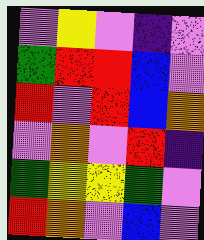[["violet", "yellow", "violet", "indigo", "violet"], ["green", "red", "red", "blue", "violet"], ["red", "violet", "red", "blue", "orange"], ["violet", "orange", "violet", "red", "indigo"], ["green", "yellow", "yellow", "green", "violet"], ["red", "orange", "violet", "blue", "violet"]]